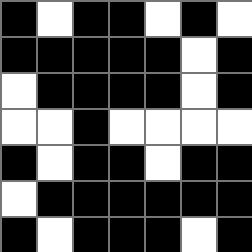[["black", "white", "black", "black", "white", "black", "white"], ["black", "black", "black", "black", "black", "white", "black"], ["white", "black", "black", "black", "black", "white", "black"], ["white", "white", "black", "white", "white", "white", "white"], ["black", "white", "black", "black", "white", "black", "black"], ["white", "black", "black", "black", "black", "black", "black"], ["black", "white", "black", "black", "black", "white", "black"]]